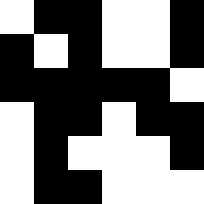[["white", "black", "black", "white", "white", "black"], ["black", "white", "black", "white", "white", "black"], ["black", "black", "black", "black", "black", "white"], ["white", "black", "black", "white", "black", "black"], ["white", "black", "white", "white", "white", "black"], ["white", "black", "black", "white", "white", "white"]]